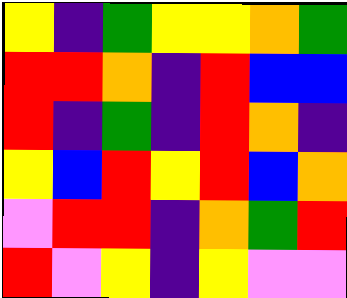[["yellow", "indigo", "green", "yellow", "yellow", "orange", "green"], ["red", "red", "orange", "indigo", "red", "blue", "blue"], ["red", "indigo", "green", "indigo", "red", "orange", "indigo"], ["yellow", "blue", "red", "yellow", "red", "blue", "orange"], ["violet", "red", "red", "indigo", "orange", "green", "red"], ["red", "violet", "yellow", "indigo", "yellow", "violet", "violet"]]